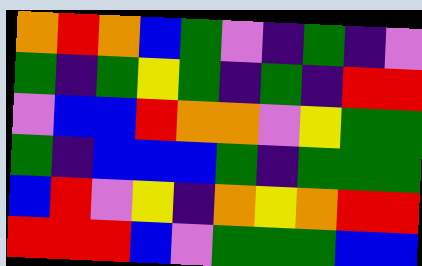[["orange", "red", "orange", "blue", "green", "violet", "indigo", "green", "indigo", "violet"], ["green", "indigo", "green", "yellow", "green", "indigo", "green", "indigo", "red", "red"], ["violet", "blue", "blue", "red", "orange", "orange", "violet", "yellow", "green", "green"], ["green", "indigo", "blue", "blue", "blue", "green", "indigo", "green", "green", "green"], ["blue", "red", "violet", "yellow", "indigo", "orange", "yellow", "orange", "red", "red"], ["red", "red", "red", "blue", "violet", "green", "green", "green", "blue", "blue"]]